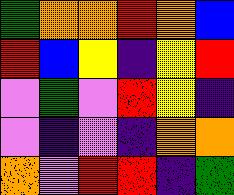[["green", "orange", "orange", "red", "orange", "blue"], ["red", "blue", "yellow", "indigo", "yellow", "red"], ["violet", "green", "violet", "red", "yellow", "indigo"], ["violet", "indigo", "violet", "indigo", "orange", "orange"], ["orange", "violet", "red", "red", "indigo", "green"]]